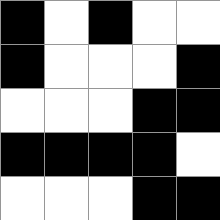[["black", "white", "black", "white", "white"], ["black", "white", "white", "white", "black"], ["white", "white", "white", "black", "black"], ["black", "black", "black", "black", "white"], ["white", "white", "white", "black", "black"]]